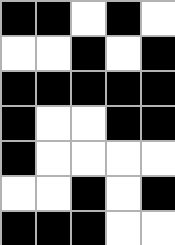[["black", "black", "white", "black", "white"], ["white", "white", "black", "white", "black"], ["black", "black", "black", "black", "black"], ["black", "white", "white", "black", "black"], ["black", "white", "white", "white", "white"], ["white", "white", "black", "white", "black"], ["black", "black", "black", "white", "white"]]